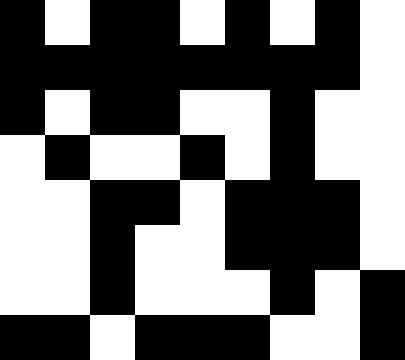[["black", "white", "black", "black", "white", "black", "white", "black", "white"], ["black", "black", "black", "black", "black", "black", "black", "black", "white"], ["black", "white", "black", "black", "white", "white", "black", "white", "white"], ["white", "black", "white", "white", "black", "white", "black", "white", "white"], ["white", "white", "black", "black", "white", "black", "black", "black", "white"], ["white", "white", "black", "white", "white", "black", "black", "black", "white"], ["white", "white", "black", "white", "white", "white", "black", "white", "black"], ["black", "black", "white", "black", "black", "black", "white", "white", "black"]]